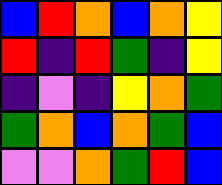[["blue", "red", "orange", "blue", "orange", "yellow"], ["red", "indigo", "red", "green", "indigo", "yellow"], ["indigo", "violet", "indigo", "yellow", "orange", "green"], ["green", "orange", "blue", "orange", "green", "blue"], ["violet", "violet", "orange", "green", "red", "blue"]]